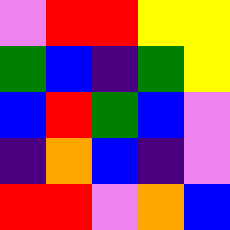[["violet", "red", "red", "yellow", "yellow"], ["green", "blue", "indigo", "green", "yellow"], ["blue", "red", "green", "blue", "violet"], ["indigo", "orange", "blue", "indigo", "violet"], ["red", "red", "violet", "orange", "blue"]]